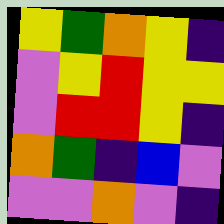[["yellow", "green", "orange", "yellow", "indigo"], ["violet", "yellow", "red", "yellow", "yellow"], ["violet", "red", "red", "yellow", "indigo"], ["orange", "green", "indigo", "blue", "violet"], ["violet", "violet", "orange", "violet", "indigo"]]